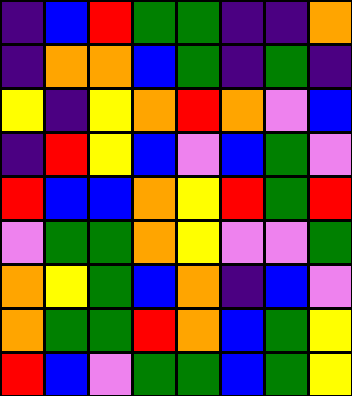[["indigo", "blue", "red", "green", "green", "indigo", "indigo", "orange"], ["indigo", "orange", "orange", "blue", "green", "indigo", "green", "indigo"], ["yellow", "indigo", "yellow", "orange", "red", "orange", "violet", "blue"], ["indigo", "red", "yellow", "blue", "violet", "blue", "green", "violet"], ["red", "blue", "blue", "orange", "yellow", "red", "green", "red"], ["violet", "green", "green", "orange", "yellow", "violet", "violet", "green"], ["orange", "yellow", "green", "blue", "orange", "indigo", "blue", "violet"], ["orange", "green", "green", "red", "orange", "blue", "green", "yellow"], ["red", "blue", "violet", "green", "green", "blue", "green", "yellow"]]